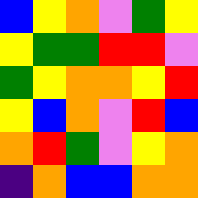[["blue", "yellow", "orange", "violet", "green", "yellow"], ["yellow", "green", "green", "red", "red", "violet"], ["green", "yellow", "orange", "orange", "yellow", "red"], ["yellow", "blue", "orange", "violet", "red", "blue"], ["orange", "red", "green", "violet", "yellow", "orange"], ["indigo", "orange", "blue", "blue", "orange", "orange"]]